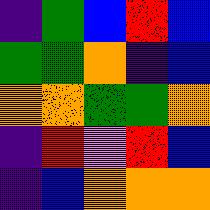[["indigo", "green", "blue", "red", "blue"], ["green", "green", "orange", "indigo", "blue"], ["orange", "orange", "green", "green", "orange"], ["indigo", "red", "violet", "red", "blue"], ["indigo", "blue", "orange", "orange", "orange"]]